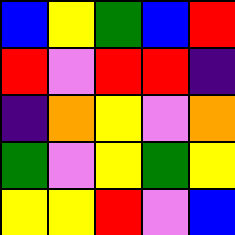[["blue", "yellow", "green", "blue", "red"], ["red", "violet", "red", "red", "indigo"], ["indigo", "orange", "yellow", "violet", "orange"], ["green", "violet", "yellow", "green", "yellow"], ["yellow", "yellow", "red", "violet", "blue"]]